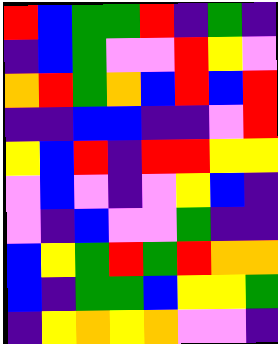[["red", "blue", "green", "green", "red", "indigo", "green", "indigo"], ["indigo", "blue", "green", "violet", "violet", "red", "yellow", "violet"], ["orange", "red", "green", "orange", "blue", "red", "blue", "red"], ["indigo", "indigo", "blue", "blue", "indigo", "indigo", "violet", "red"], ["yellow", "blue", "red", "indigo", "red", "red", "yellow", "yellow"], ["violet", "blue", "violet", "indigo", "violet", "yellow", "blue", "indigo"], ["violet", "indigo", "blue", "violet", "violet", "green", "indigo", "indigo"], ["blue", "yellow", "green", "red", "green", "red", "orange", "orange"], ["blue", "indigo", "green", "green", "blue", "yellow", "yellow", "green"], ["indigo", "yellow", "orange", "yellow", "orange", "violet", "violet", "indigo"]]